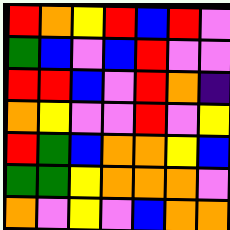[["red", "orange", "yellow", "red", "blue", "red", "violet"], ["green", "blue", "violet", "blue", "red", "violet", "violet"], ["red", "red", "blue", "violet", "red", "orange", "indigo"], ["orange", "yellow", "violet", "violet", "red", "violet", "yellow"], ["red", "green", "blue", "orange", "orange", "yellow", "blue"], ["green", "green", "yellow", "orange", "orange", "orange", "violet"], ["orange", "violet", "yellow", "violet", "blue", "orange", "orange"]]